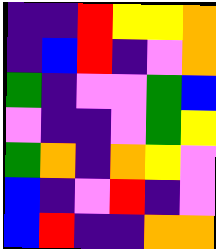[["indigo", "indigo", "red", "yellow", "yellow", "orange"], ["indigo", "blue", "red", "indigo", "violet", "orange"], ["green", "indigo", "violet", "violet", "green", "blue"], ["violet", "indigo", "indigo", "violet", "green", "yellow"], ["green", "orange", "indigo", "orange", "yellow", "violet"], ["blue", "indigo", "violet", "red", "indigo", "violet"], ["blue", "red", "indigo", "indigo", "orange", "orange"]]